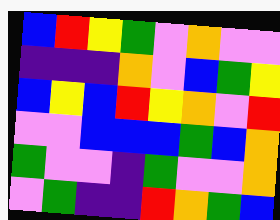[["blue", "red", "yellow", "green", "violet", "orange", "violet", "violet"], ["indigo", "indigo", "indigo", "orange", "violet", "blue", "green", "yellow"], ["blue", "yellow", "blue", "red", "yellow", "orange", "violet", "red"], ["violet", "violet", "blue", "blue", "blue", "green", "blue", "orange"], ["green", "violet", "violet", "indigo", "green", "violet", "violet", "orange"], ["violet", "green", "indigo", "indigo", "red", "orange", "green", "blue"]]